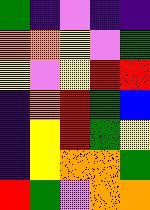[["green", "indigo", "violet", "indigo", "indigo"], ["orange", "orange", "yellow", "violet", "green"], ["yellow", "violet", "yellow", "red", "red"], ["indigo", "orange", "red", "green", "blue"], ["indigo", "yellow", "red", "green", "yellow"], ["indigo", "yellow", "orange", "orange", "green"], ["red", "green", "violet", "orange", "orange"]]